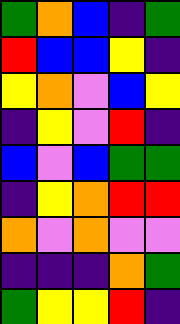[["green", "orange", "blue", "indigo", "green"], ["red", "blue", "blue", "yellow", "indigo"], ["yellow", "orange", "violet", "blue", "yellow"], ["indigo", "yellow", "violet", "red", "indigo"], ["blue", "violet", "blue", "green", "green"], ["indigo", "yellow", "orange", "red", "red"], ["orange", "violet", "orange", "violet", "violet"], ["indigo", "indigo", "indigo", "orange", "green"], ["green", "yellow", "yellow", "red", "indigo"]]